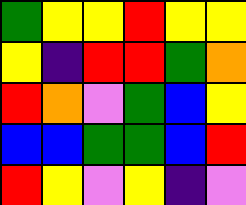[["green", "yellow", "yellow", "red", "yellow", "yellow"], ["yellow", "indigo", "red", "red", "green", "orange"], ["red", "orange", "violet", "green", "blue", "yellow"], ["blue", "blue", "green", "green", "blue", "red"], ["red", "yellow", "violet", "yellow", "indigo", "violet"]]